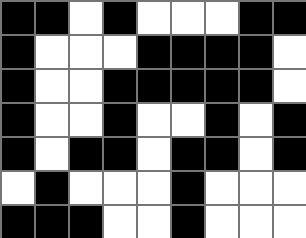[["black", "black", "white", "black", "white", "white", "white", "black", "black"], ["black", "white", "white", "white", "black", "black", "black", "black", "white"], ["black", "white", "white", "black", "black", "black", "black", "black", "white"], ["black", "white", "white", "black", "white", "white", "black", "white", "black"], ["black", "white", "black", "black", "white", "black", "black", "white", "black"], ["white", "black", "white", "white", "white", "black", "white", "white", "white"], ["black", "black", "black", "white", "white", "black", "white", "white", "white"]]